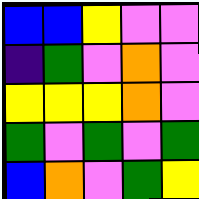[["blue", "blue", "yellow", "violet", "violet"], ["indigo", "green", "violet", "orange", "violet"], ["yellow", "yellow", "yellow", "orange", "violet"], ["green", "violet", "green", "violet", "green"], ["blue", "orange", "violet", "green", "yellow"]]